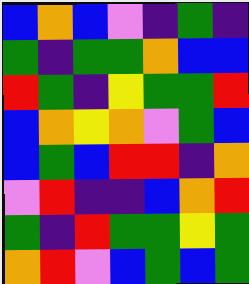[["blue", "orange", "blue", "violet", "indigo", "green", "indigo"], ["green", "indigo", "green", "green", "orange", "blue", "blue"], ["red", "green", "indigo", "yellow", "green", "green", "red"], ["blue", "orange", "yellow", "orange", "violet", "green", "blue"], ["blue", "green", "blue", "red", "red", "indigo", "orange"], ["violet", "red", "indigo", "indigo", "blue", "orange", "red"], ["green", "indigo", "red", "green", "green", "yellow", "green"], ["orange", "red", "violet", "blue", "green", "blue", "green"]]